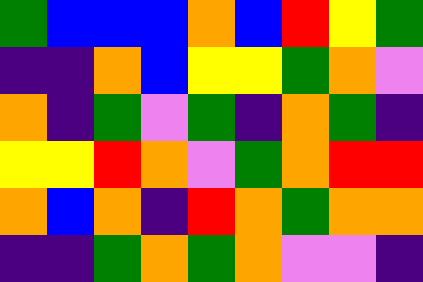[["green", "blue", "blue", "blue", "orange", "blue", "red", "yellow", "green"], ["indigo", "indigo", "orange", "blue", "yellow", "yellow", "green", "orange", "violet"], ["orange", "indigo", "green", "violet", "green", "indigo", "orange", "green", "indigo"], ["yellow", "yellow", "red", "orange", "violet", "green", "orange", "red", "red"], ["orange", "blue", "orange", "indigo", "red", "orange", "green", "orange", "orange"], ["indigo", "indigo", "green", "orange", "green", "orange", "violet", "violet", "indigo"]]